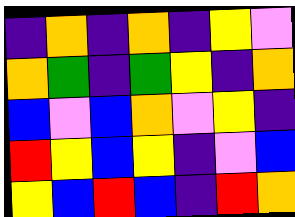[["indigo", "orange", "indigo", "orange", "indigo", "yellow", "violet"], ["orange", "green", "indigo", "green", "yellow", "indigo", "orange"], ["blue", "violet", "blue", "orange", "violet", "yellow", "indigo"], ["red", "yellow", "blue", "yellow", "indigo", "violet", "blue"], ["yellow", "blue", "red", "blue", "indigo", "red", "orange"]]